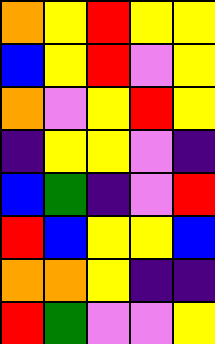[["orange", "yellow", "red", "yellow", "yellow"], ["blue", "yellow", "red", "violet", "yellow"], ["orange", "violet", "yellow", "red", "yellow"], ["indigo", "yellow", "yellow", "violet", "indigo"], ["blue", "green", "indigo", "violet", "red"], ["red", "blue", "yellow", "yellow", "blue"], ["orange", "orange", "yellow", "indigo", "indigo"], ["red", "green", "violet", "violet", "yellow"]]